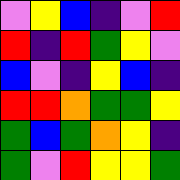[["violet", "yellow", "blue", "indigo", "violet", "red"], ["red", "indigo", "red", "green", "yellow", "violet"], ["blue", "violet", "indigo", "yellow", "blue", "indigo"], ["red", "red", "orange", "green", "green", "yellow"], ["green", "blue", "green", "orange", "yellow", "indigo"], ["green", "violet", "red", "yellow", "yellow", "green"]]